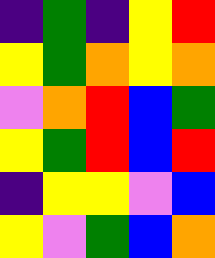[["indigo", "green", "indigo", "yellow", "red"], ["yellow", "green", "orange", "yellow", "orange"], ["violet", "orange", "red", "blue", "green"], ["yellow", "green", "red", "blue", "red"], ["indigo", "yellow", "yellow", "violet", "blue"], ["yellow", "violet", "green", "blue", "orange"]]